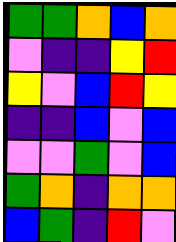[["green", "green", "orange", "blue", "orange"], ["violet", "indigo", "indigo", "yellow", "red"], ["yellow", "violet", "blue", "red", "yellow"], ["indigo", "indigo", "blue", "violet", "blue"], ["violet", "violet", "green", "violet", "blue"], ["green", "orange", "indigo", "orange", "orange"], ["blue", "green", "indigo", "red", "violet"]]